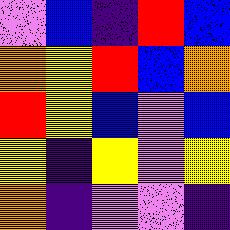[["violet", "blue", "indigo", "red", "blue"], ["orange", "yellow", "red", "blue", "orange"], ["red", "yellow", "blue", "violet", "blue"], ["yellow", "indigo", "yellow", "violet", "yellow"], ["orange", "indigo", "violet", "violet", "indigo"]]